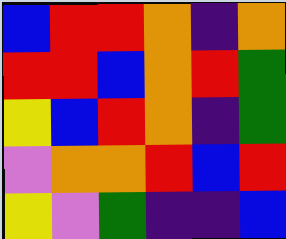[["blue", "red", "red", "orange", "indigo", "orange"], ["red", "red", "blue", "orange", "red", "green"], ["yellow", "blue", "red", "orange", "indigo", "green"], ["violet", "orange", "orange", "red", "blue", "red"], ["yellow", "violet", "green", "indigo", "indigo", "blue"]]